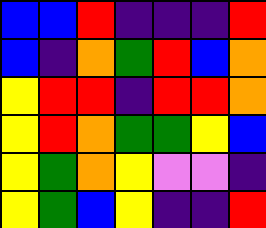[["blue", "blue", "red", "indigo", "indigo", "indigo", "red"], ["blue", "indigo", "orange", "green", "red", "blue", "orange"], ["yellow", "red", "red", "indigo", "red", "red", "orange"], ["yellow", "red", "orange", "green", "green", "yellow", "blue"], ["yellow", "green", "orange", "yellow", "violet", "violet", "indigo"], ["yellow", "green", "blue", "yellow", "indigo", "indigo", "red"]]